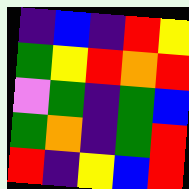[["indigo", "blue", "indigo", "red", "yellow"], ["green", "yellow", "red", "orange", "red"], ["violet", "green", "indigo", "green", "blue"], ["green", "orange", "indigo", "green", "red"], ["red", "indigo", "yellow", "blue", "red"]]